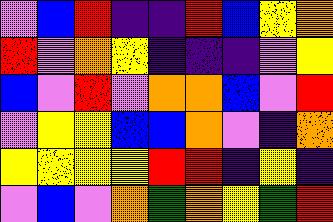[["violet", "blue", "red", "indigo", "indigo", "red", "blue", "yellow", "orange"], ["red", "violet", "orange", "yellow", "indigo", "indigo", "indigo", "violet", "yellow"], ["blue", "violet", "red", "violet", "orange", "orange", "blue", "violet", "red"], ["violet", "yellow", "yellow", "blue", "blue", "orange", "violet", "indigo", "orange"], ["yellow", "yellow", "yellow", "yellow", "red", "red", "indigo", "yellow", "indigo"], ["violet", "blue", "violet", "orange", "green", "orange", "yellow", "green", "red"]]